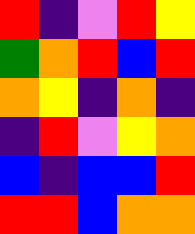[["red", "indigo", "violet", "red", "yellow"], ["green", "orange", "red", "blue", "red"], ["orange", "yellow", "indigo", "orange", "indigo"], ["indigo", "red", "violet", "yellow", "orange"], ["blue", "indigo", "blue", "blue", "red"], ["red", "red", "blue", "orange", "orange"]]